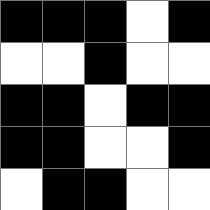[["black", "black", "black", "white", "black"], ["white", "white", "black", "white", "white"], ["black", "black", "white", "black", "black"], ["black", "black", "white", "white", "black"], ["white", "black", "black", "white", "white"]]